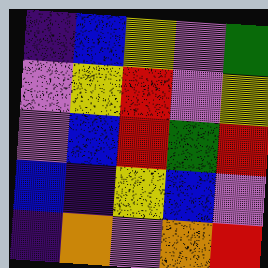[["indigo", "blue", "yellow", "violet", "green"], ["violet", "yellow", "red", "violet", "yellow"], ["violet", "blue", "red", "green", "red"], ["blue", "indigo", "yellow", "blue", "violet"], ["indigo", "orange", "violet", "orange", "red"]]